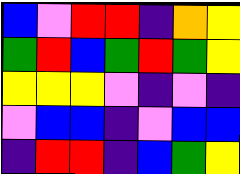[["blue", "violet", "red", "red", "indigo", "orange", "yellow"], ["green", "red", "blue", "green", "red", "green", "yellow"], ["yellow", "yellow", "yellow", "violet", "indigo", "violet", "indigo"], ["violet", "blue", "blue", "indigo", "violet", "blue", "blue"], ["indigo", "red", "red", "indigo", "blue", "green", "yellow"]]